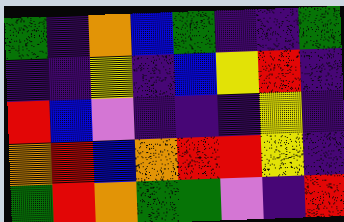[["green", "indigo", "orange", "blue", "green", "indigo", "indigo", "green"], ["indigo", "indigo", "yellow", "indigo", "blue", "yellow", "red", "indigo"], ["red", "blue", "violet", "indigo", "indigo", "indigo", "yellow", "indigo"], ["orange", "red", "blue", "orange", "red", "red", "yellow", "indigo"], ["green", "red", "orange", "green", "green", "violet", "indigo", "red"]]